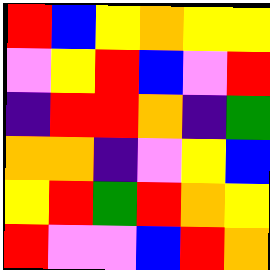[["red", "blue", "yellow", "orange", "yellow", "yellow"], ["violet", "yellow", "red", "blue", "violet", "red"], ["indigo", "red", "red", "orange", "indigo", "green"], ["orange", "orange", "indigo", "violet", "yellow", "blue"], ["yellow", "red", "green", "red", "orange", "yellow"], ["red", "violet", "violet", "blue", "red", "orange"]]